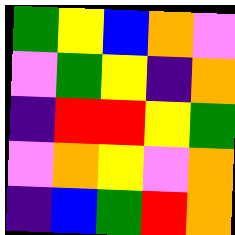[["green", "yellow", "blue", "orange", "violet"], ["violet", "green", "yellow", "indigo", "orange"], ["indigo", "red", "red", "yellow", "green"], ["violet", "orange", "yellow", "violet", "orange"], ["indigo", "blue", "green", "red", "orange"]]